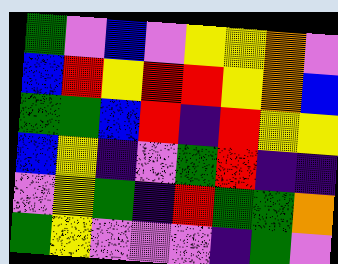[["green", "violet", "blue", "violet", "yellow", "yellow", "orange", "violet"], ["blue", "red", "yellow", "red", "red", "yellow", "orange", "blue"], ["green", "green", "blue", "red", "indigo", "red", "yellow", "yellow"], ["blue", "yellow", "indigo", "violet", "green", "red", "indigo", "indigo"], ["violet", "yellow", "green", "indigo", "red", "green", "green", "orange"], ["green", "yellow", "violet", "violet", "violet", "indigo", "green", "violet"]]